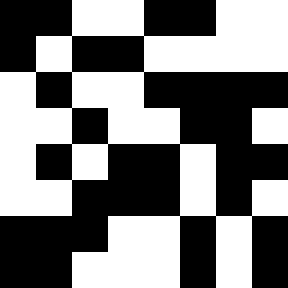[["black", "black", "white", "white", "black", "black", "white", "white"], ["black", "white", "black", "black", "white", "white", "white", "white"], ["white", "black", "white", "white", "black", "black", "black", "black"], ["white", "white", "black", "white", "white", "black", "black", "white"], ["white", "black", "white", "black", "black", "white", "black", "black"], ["white", "white", "black", "black", "black", "white", "black", "white"], ["black", "black", "black", "white", "white", "black", "white", "black"], ["black", "black", "white", "white", "white", "black", "white", "black"]]